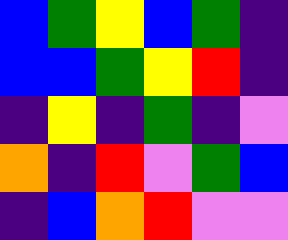[["blue", "green", "yellow", "blue", "green", "indigo"], ["blue", "blue", "green", "yellow", "red", "indigo"], ["indigo", "yellow", "indigo", "green", "indigo", "violet"], ["orange", "indigo", "red", "violet", "green", "blue"], ["indigo", "blue", "orange", "red", "violet", "violet"]]